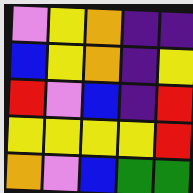[["violet", "yellow", "orange", "indigo", "indigo"], ["blue", "yellow", "orange", "indigo", "yellow"], ["red", "violet", "blue", "indigo", "red"], ["yellow", "yellow", "yellow", "yellow", "red"], ["orange", "violet", "blue", "green", "green"]]